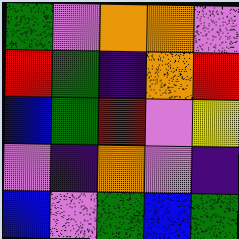[["green", "violet", "orange", "orange", "violet"], ["red", "green", "indigo", "orange", "red"], ["blue", "green", "red", "violet", "yellow"], ["violet", "indigo", "orange", "violet", "indigo"], ["blue", "violet", "green", "blue", "green"]]